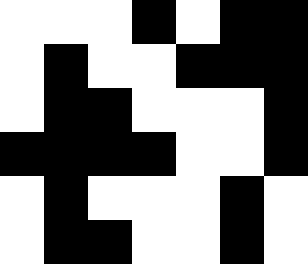[["white", "white", "white", "black", "white", "black", "black"], ["white", "black", "white", "white", "black", "black", "black"], ["white", "black", "black", "white", "white", "white", "black"], ["black", "black", "black", "black", "white", "white", "black"], ["white", "black", "white", "white", "white", "black", "white"], ["white", "black", "black", "white", "white", "black", "white"]]